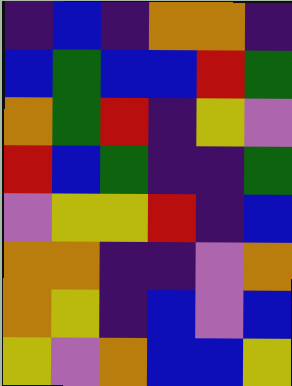[["indigo", "blue", "indigo", "orange", "orange", "indigo"], ["blue", "green", "blue", "blue", "red", "green"], ["orange", "green", "red", "indigo", "yellow", "violet"], ["red", "blue", "green", "indigo", "indigo", "green"], ["violet", "yellow", "yellow", "red", "indigo", "blue"], ["orange", "orange", "indigo", "indigo", "violet", "orange"], ["orange", "yellow", "indigo", "blue", "violet", "blue"], ["yellow", "violet", "orange", "blue", "blue", "yellow"]]